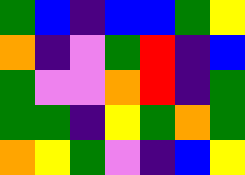[["green", "blue", "indigo", "blue", "blue", "green", "yellow"], ["orange", "indigo", "violet", "green", "red", "indigo", "blue"], ["green", "violet", "violet", "orange", "red", "indigo", "green"], ["green", "green", "indigo", "yellow", "green", "orange", "green"], ["orange", "yellow", "green", "violet", "indigo", "blue", "yellow"]]